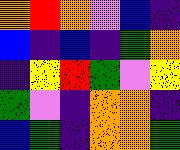[["orange", "red", "orange", "violet", "blue", "indigo"], ["blue", "indigo", "blue", "indigo", "green", "orange"], ["indigo", "yellow", "red", "green", "violet", "yellow"], ["green", "violet", "indigo", "orange", "orange", "indigo"], ["blue", "green", "indigo", "orange", "orange", "green"]]